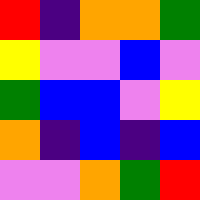[["red", "indigo", "orange", "orange", "green"], ["yellow", "violet", "violet", "blue", "violet"], ["green", "blue", "blue", "violet", "yellow"], ["orange", "indigo", "blue", "indigo", "blue"], ["violet", "violet", "orange", "green", "red"]]